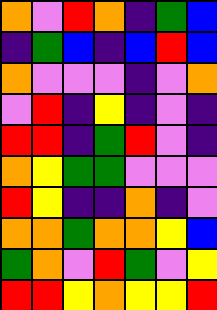[["orange", "violet", "red", "orange", "indigo", "green", "blue"], ["indigo", "green", "blue", "indigo", "blue", "red", "blue"], ["orange", "violet", "violet", "violet", "indigo", "violet", "orange"], ["violet", "red", "indigo", "yellow", "indigo", "violet", "indigo"], ["red", "red", "indigo", "green", "red", "violet", "indigo"], ["orange", "yellow", "green", "green", "violet", "violet", "violet"], ["red", "yellow", "indigo", "indigo", "orange", "indigo", "violet"], ["orange", "orange", "green", "orange", "orange", "yellow", "blue"], ["green", "orange", "violet", "red", "green", "violet", "yellow"], ["red", "red", "yellow", "orange", "yellow", "yellow", "red"]]